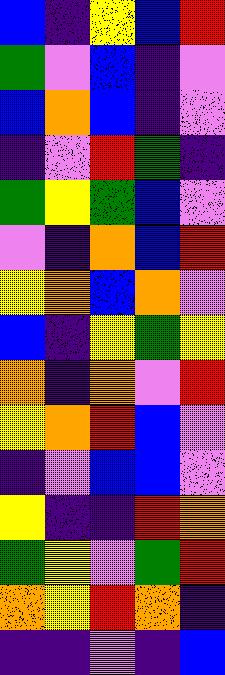[["blue", "indigo", "yellow", "blue", "red"], ["green", "violet", "blue", "indigo", "violet"], ["blue", "orange", "blue", "indigo", "violet"], ["indigo", "violet", "red", "green", "indigo"], ["green", "yellow", "green", "blue", "violet"], ["violet", "indigo", "orange", "blue", "red"], ["yellow", "orange", "blue", "orange", "violet"], ["blue", "indigo", "yellow", "green", "yellow"], ["orange", "indigo", "orange", "violet", "red"], ["yellow", "orange", "red", "blue", "violet"], ["indigo", "violet", "blue", "blue", "violet"], ["yellow", "indigo", "indigo", "red", "orange"], ["green", "yellow", "violet", "green", "red"], ["orange", "yellow", "red", "orange", "indigo"], ["indigo", "indigo", "violet", "indigo", "blue"]]